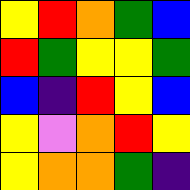[["yellow", "red", "orange", "green", "blue"], ["red", "green", "yellow", "yellow", "green"], ["blue", "indigo", "red", "yellow", "blue"], ["yellow", "violet", "orange", "red", "yellow"], ["yellow", "orange", "orange", "green", "indigo"]]